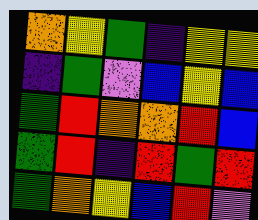[["orange", "yellow", "green", "indigo", "yellow", "yellow"], ["indigo", "green", "violet", "blue", "yellow", "blue"], ["green", "red", "orange", "orange", "red", "blue"], ["green", "red", "indigo", "red", "green", "red"], ["green", "orange", "yellow", "blue", "red", "violet"]]